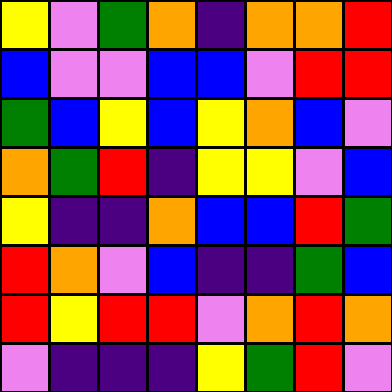[["yellow", "violet", "green", "orange", "indigo", "orange", "orange", "red"], ["blue", "violet", "violet", "blue", "blue", "violet", "red", "red"], ["green", "blue", "yellow", "blue", "yellow", "orange", "blue", "violet"], ["orange", "green", "red", "indigo", "yellow", "yellow", "violet", "blue"], ["yellow", "indigo", "indigo", "orange", "blue", "blue", "red", "green"], ["red", "orange", "violet", "blue", "indigo", "indigo", "green", "blue"], ["red", "yellow", "red", "red", "violet", "orange", "red", "orange"], ["violet", "indigo", "indigo", "indigo", "yellow", "green", "red", "violet"]]